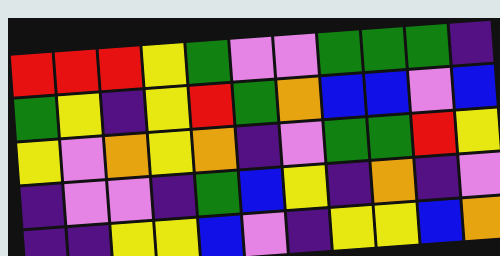[["red", "red", "red", "yellow", "green", "violet", "violet", "green", "green", "green", "indigo"], ["green", "yellow", "indigo", "yellow", "red", "green", "orange", "blue", "blue", "violet", "blue"], ["yellow", "violet", "orange", "yellow", "orange", "indigo", "violet", "green", "green", "red", "yellow"], ["indigo", "violet", "violet", "indigo", "green", "blue", "yellow", "indigo", "orange", "indigo", "violet"], ["indigo", "indigo", "yellow", "yellow", "blue", "violet", "indigo", "yellow", "yellow", "blue", "orange"]]